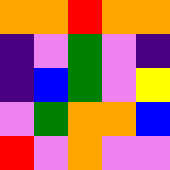[["orange", "orange", "red", "orange", "orange"], ["indigo", "violet", "green", "violet", "indigo"], ["indigo", "blue", "green", "violet", "yellow"], ["violet", "green", "orange", "orange", "blue"], ["red", "violet", "orange", "violet", "violet"]]